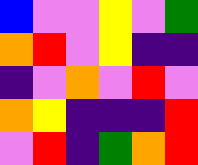[["blue", "violet", "violet", "yellow", "violet", "green"], ["orange", "red", "violet", "yellow", "indigo", "indigo"], ["indigo", "violet", "orange", "violet", "red", "violet"], ["orange", "yellow", "indigo", "indigo", "indigo", "red"], ["violet", "red", "indigo", "green", "orange", "red"]]